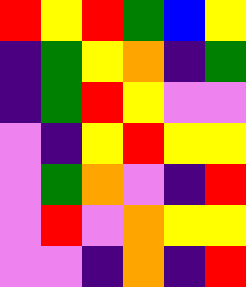[["red", "yellow", "red", "green", "blue", "yellow"], ["indigo", "green", "yellow", "orange", "indigo", "green"], ["indigo", "green", "red", "yellow", "violet", "violet"], ["violet", "indigo", "yellow", "red", "yellow", "yellow"], ["violet", "green", "orange", "violet", "indigo", "red"], ["violet", "red", "violet", "orange", "yellow", "yellow"], ["violet", "violet", "indigo", "orange", "indigo", "red"]]